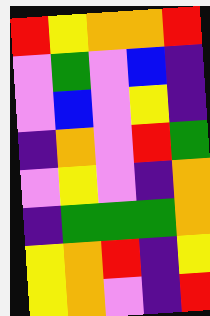[["red", "yellow", "orange", "orange", "red"], ["violet", "green", "violet", "blue", "indigo"], ["violet", "blue", "violet", "yellow", "indigo"], ["indigo", "orange", "violet", "red", "green"], ["violet", "yellow", "violet", "indigo", "orange"], ["indigo", "green", "green", "green", "orange"], ["yellow", "orange", "red", "indigo", "yellow"], ["yellow", "orange", "violet", "indigo", "red"]]